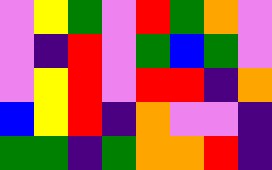[["violet", "yellow", "green", "violet", "red", "green", "orange", "violet"], ["violet", "indigo", "red", "violet", "green", "blue", "green", "violet"], ["violet", "yellow", "red", "violet", "red", "red", "indigo", "orange"], ["blue", "yellow", "red", "indigo", "orange", "violet", "violet", "indigo"], ["green", "green", "indigo", "green", "orange", "orange", "red", "indigo"]]